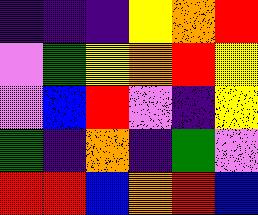[["indigo", "indigo", "indigo", "yellow", "orange", "red"], ["violet", "green", "yellow", "orange", "red", "yellow"], ["violet", "blue", "red", "violet", "indigo", "yellow"], ["green", "indigo", "orange", "indigo", "green", "violet"], ["red", "red", "blue", "orange", "red", "blue"]]